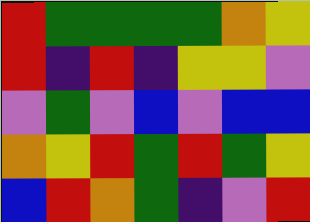[["red", "green", "green", "green", "green", "orange", "yellow"], ["red", "indigo", "red", "indigo", "yellow", "yellow", "violet"], ["violet", "green", "violet", "blue", "violet", "blue", "blue"], ["orange", "yellow", "red", "green", "red", "green", "yellow"], ["blue", "red", "orange", "green", "indigo", "violet", "red"]]